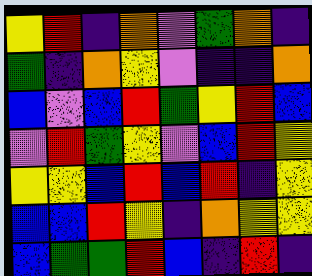[["yellow", "red", "indigo", "orange", "violet", "green", "orange", "indigo"], ["green", "indigo", "orange", "yellow", "violet", "indigo", "indigo", "orange"], ["blue", "violet", "blue", "red", "green", "yellow", "red", "blue"], ["violet", "red", "green", "yellow", "violet", "blue", "red", "yellow"], ["yellow", "yellow", "blue", "red", "blue", "red", "indigo", "yellow"], ["blue", "blue", "red", "yellow", "indigo", "orange", "yellow", "yellow"], ["blue", "green", "green", "red", "blue", "indigo", "red", "indigo"]]